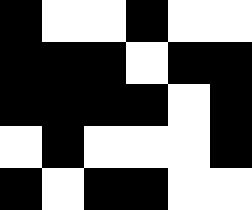[["black", "white", "white", "black", "white", "white"], ["black", "black", "black", "white", "black", "black"], ["black", "black", "black", "black", "white", "black"], ["white", "black", "white", "white", "white", "black"], ["black", "white", "black", "black", "white", "white"]]